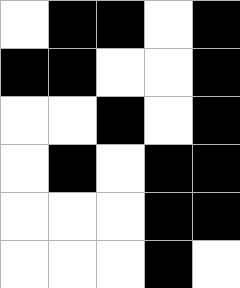[["white", "black", "black", "white", "black"], ["black", "black", "white", "white", "black"], ["white", "white", "black", "white", "black"], ["white", "black", "white", "black", "black"], ["white", "white", "white", "black", "black"], ["white", "white", "white", "black", "white"]]